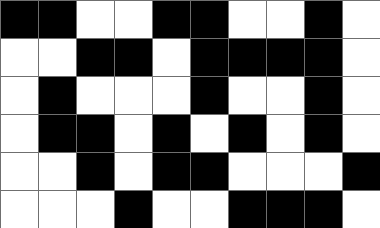[["black", "black", "white", "white", "black", "black", "white", "white", "black", "white"], ["white", "white", "black", "black", "white", "black", "black", "black", "black", "white"], ["white", "black", "white", "white", "white", "black", "white", "white", "black", "white"], ["white", "black", "black", "white", "black", "white", "black", "white", "black", "white"], ["white", "white", "black", "white", "black", "black", "white", "white", "white", "black"], ["white", "white", "white", "black", "white", "white", "black", "black", "black", "white"]]